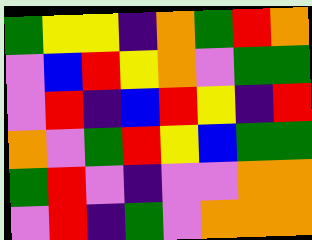[["green", "yellow", "yellow", "indigo", "orange", "green", "red", "orange"], ["violet", "blue", "red", "yellow", "orange", "violet", "green", "green"], ["violet", "red", "indigo", "blue", "red", "yellow", "indigo", "red"], ["orange", "violet", "green", "red", "yellow", "blue", "green", "green"], ["green", "red", "violet", "indigo", "violet", "violet", "orange", "orange"], ["violet", "red", "indigo", "green", "violet", "orange", "orange", "orange"]]